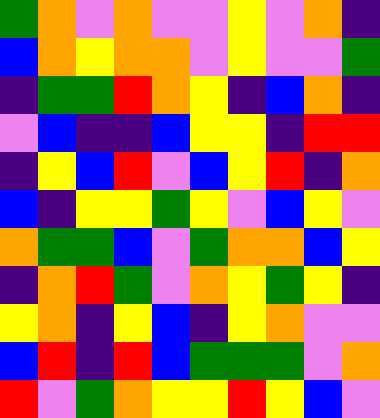[["green", "orange", "violet", "orange", "violet", "violet", "yellow", "violet", "orange", "indigo"], ["blue", "orange", "yellow", "orange", "orange", "violet", "yellow", "violet", "violet", "green"], ["indigo", "green", "green", "red", "orange", "yellow", "indigo", "blue", "orange", "indigo"], ["violet", "blue", "indigo", "indigo", "blue", "yellow", "yellow", "indigo", "red", "red"], ["indigo", "yellow", "blue", "red", "violet", "blue", "yellow", "red", "indigo", "orange"], ["blue", "indigo", "yellow", "yellow", "green", "yellow", "violet", "blue", "yellow", "violet"], ["orange", "green", "green", "blue", "violet", "green", "orange", "orange", "blue", "yellow"], ["indigo", "orange", "red", "green", "violet", "orange", "yellow", "green", "yellow", "indigo"], ["yellow", "orange", "indigo", "yellow", "blue", "indigo", "yellow", "orange", "violet", "violet"], ["blue", "red", "indigo", "red", "blue", "green", "green", "green", "violet", "orange"], ["red", "violet", "green", "orange", "yellow", "yellow", "red", "yellow", "blue", "violet"]]